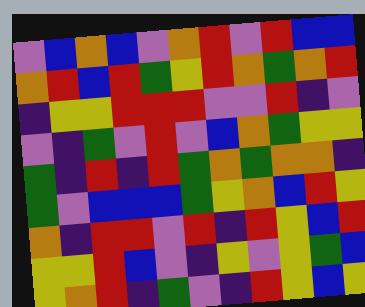[["violet", "blue", "orange", "blue", "violet", "orange", "red", "violet", "red", "blue", "blue"], ["orange", "red", "blue", "red", "green", "yellow", "red", "orange", "green", "orange", "red"], ["indigo", "yellow", "yellow", "red", "red", "red", "violet", "violet", "red", "indigo", "violet"], ["violet", "indigo", "green", "violet", "red", "violet", "blue", "orange", "green", "yellow", "yellow"], ["green", "indigo", "red", "indigo", "red", "green", "orange", "green", "orange", "orange", "indigo"], ["green", "violet", "blue", "blue", "blue", "green", "yellow", "orange", "blue", "red", "yellow"], ["orange", "indigo", "red", "red", "violet", "red", "indigo", "red", "yellow", "blue", "red"], ["yellow", "yellow", "red", "blue", "violet", "indigo", "yellow", "violet", "yellow", "green", "blue"], ["yellow", "orange", "red", "indigo", "green", "violet", "indigo", "red", "yellow", "blue", "yellow"]]